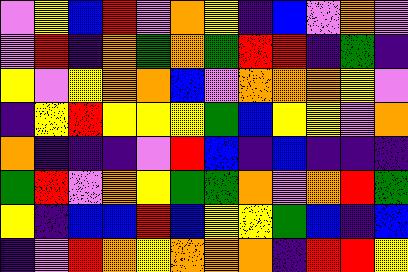[["violet", "yellow", "blue", "red", "violet", "orange", "yellow", "indigo", "blue", "violet", "orange", "violet"], ["violet", "red", "indigo", "orange", "green", "orange", "green", "red", "red", "indigo", "green", "indigo"], ["yellow", "violet", "yellow", "orange", "orange", "blue", "violet", "orange", "orange", "orange", "yellow", "violet"], ["indigo", "yellow", "red", "yellow", "yellow", "yellow", "green", "blue", "yellow", "yellow", "violet", "orange"], ["orange", "indigo", "indigo", "indigo", "violet", "red", "blue", "indigo", "blue", "indigo", "indigo", "indigo"], ["green", "red", "violet", "orange", "yellow", "green", "green", "orange", "violet", "orange", "red", "green"], ["yellow", "indigo", "blue", "blue", "red", "blue", "yellow", "yellow", "green", "blue", "indigo", "blue"], ["indigo", "violet", "red", "orange", "yellow", "orange", "orange", "orange", "indigo", "red", "red", "yellow"]]